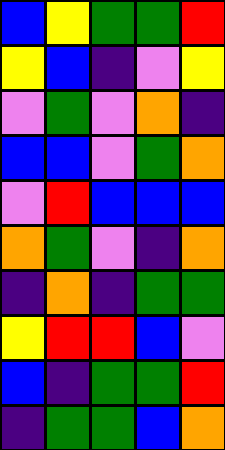[["blue", "yellow", "green", "green", "red"], ["yellow", "blue", "indigo", "violet", "yellow"], ["violet", "green", "violet", "orange", "indigo"], ["blue", "blue", "violet", "green", "orange"], ["violet", "red", "blue", "blue", "blue"], ["orange", "green", "violet", "indigo", "orange"], ["indigo", "orange", "indigo", "green", "green"], ["yellow", "red", "red", "blue", "violet"], ["blue", "indigo", "green", "green", "red"], ["indigo", "green", "green", "blue", "orange"]]